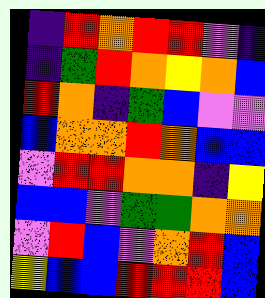[["indigo", "red", "orange", "red", "red", "violet", "indigo"], ["indigo", "green", "red", "orange", "yellow", "orange", "blue"], ["red", "orange", "indigo", "green", "blue", "violet", "violet"], ["blue", "orange", "orange", "red", "orange", "blue", "blue"], ["violet", "red", "red", "orange", "orange", "indigo", "yellow"], ["blue", "blue", "violet", "green", "green", "orange", "orange"], ["violet", "red", "blue", "violet", "orange", "red", "blue"], ["yellow", "blue", "blue", "red", "red", "red", "blue"]]